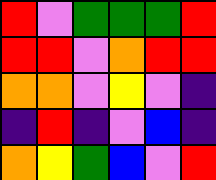[["red", "violet", "green", "green", "green", "red"], ["red", "red", "violet", "orange", "red", "red"], ["orange", "orange", "violet", "yellow", "violet", "indigo"], ["indigo", "red", "indigo", "violet", "blue", "indigo"], ["orange", "yellow", "green", "blue", "violet", "red"]]